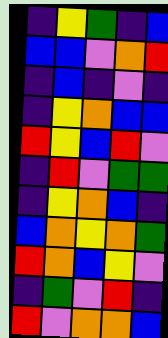[["indigo", "yellow", "green", "indigo", "blue"], ["blue", "blue", "violet", "orange", "red"], ["indigo", "blue", "indigo", "violet", "indigo"], ["indigo", "yellow", "orange", "blue", "blue"], ["red", "yellow", "blue", "red", "violet"], ["indigo", "red", "violet", "green", "green"], ["indigo", "yellow", "orange", "blue", "indigo"], ["blue", "orange", "yellow", "orange", "green"], ["red", "orange", "blue", "yellow", "violet"], ["indigo", "green", "violet", "red", "indigo"], ["red", "violet", "orange", "orange", "blue"]]